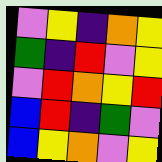[["violet", "yellow", "indigo", "orange", "yellow"], ["green", "indigo", "red", "violet", "yellow"], ["violet", "red", "orange", "yellow", "red"], ["blue", "red", "indigo", "green", "violet"], ["blue", "yellow", "orange", "violet", "yellow"]]